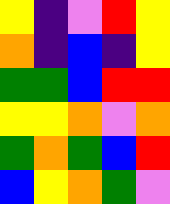[["yellow", "indigo", "violet", "red", "yellow"], ["orange", "indigo", "blue", "indigo", "yellow"], ["green", "green", "blue", "red", "red"], ["yellow", "yellow", "orange", "violet", "orange"], ["green", "orange", "green", "blue", "red"], ["blue", "yellow", "orange", "green", "violet"]]